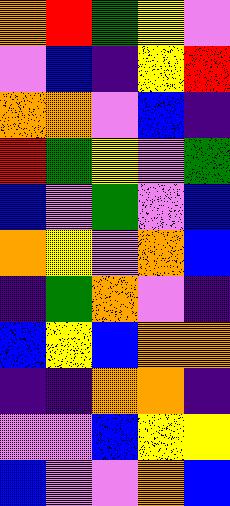[["orange", "red", "green", "yellow", "violet"], ["violet", "blue", "indigo", "yellow", "red"], ["orange", "orange", "violet", "blue", "indigo"], ["red", "green", "yellow", "violet", "green"], ["blue", "violet", "green", "violet", "blue"], ["orange", "yellow", "violet", "orange", "blue"], ["indigo", "green", "orange", "violet", "indigo"], ["blue", "yellow", "blue", "orange", "orange"], ["indigo", "indigo", "orange", "orange", "indigo"], ["violet", "violet", "blue", "yellow", "yellow"], ["blue", "violet", "violet", "orange", "blue"]]